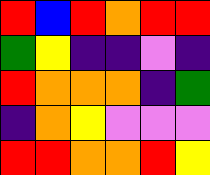[["red", "blue", "red", "orange", "red", "red"], ["green", "yellow", "indigo", "indigo", "violet", "indigo"], ["red", "orange", "orange", "orange", "indigo", "green"], ["indigo", "orange", "yellow", "violet", "violet", "violet"], ["red", "red", "orange", "orange", "red", "yellow"]]